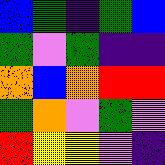[["blue", "green", "indigo", "green", "blue"], ["green", "violet", "green", "indigo", "indigo"], ["orange", "blue", "orange", "red", "red"], ["green", "orange", "violet", "green", "violet"], ["red", "yellow", "yellow", "violet", "indigo"]]